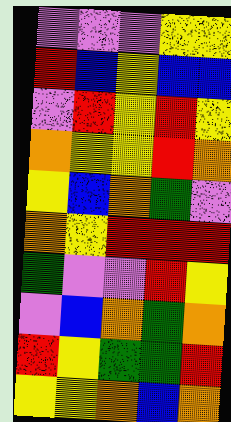[["violet", "violet", "violet", "yellow", "yellow"], ["red", "blue", "yellow", "blue", "blue"], ["violet", "red", "yellow", "red", "yellow"], ["orange", "yellow", "yellow", "red", "orange"], ["yellow", "blue", "orange", "green", "violet"], ["orange", "yellow", "red", "red", "red"], ["green", "violet", "violet", "red", "yellow"], ["violet", "blue", "orange", "green", "orange"], ["red", "yellow", "green", "green", "red"], ["yellow", "yellow", "orange", "blue", "orange"]]